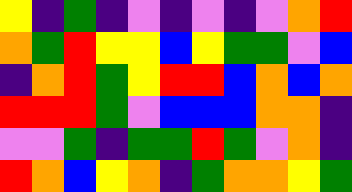[["yellow", "indigo", "green", "indigo", "violet", "indigo", "violet", "indigo", "violet", "orange", "red"], ["orange", "green", "red", "yellow", "yellow", "blue", "yellow", "green", "green", "violet", "blue"], ["indigo", "orange", "red", "green", "yellow", "red", "red", "blue", "orange", "blue", "orange"], ["red", "red", "red", "green", "violet", "blue", "blue", "blue", "orange", "orange", "indigo"], ["violet", "violet", "green", "indigo", "green", "green", "red", "green", "violet", "orange", "indigo"], ["red", "orange", "blue", "yellow", "orange", "indigo", "green", "orange", "orange", "yellow", "green"]]